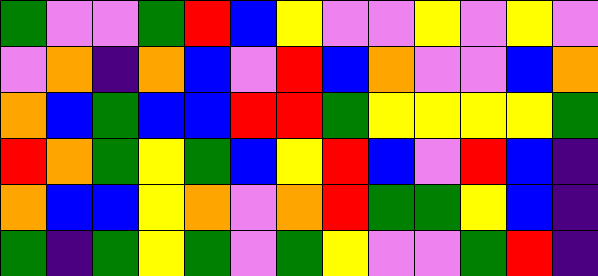[["green", "violet", "violet", "green", "red", "blue", "yellow", "violet", "violet", "yellow", "violet", "yellow", "violet"], ["violet", "orange", "indigo", "orange", "blue", "violet", "red", "blue", "orange", "violet", "violet", "blue", "orange"], ["orange", "blue", "green", "blue", "blue", "red", "red", "green", "yellow", "yellow", "yellow", "yellow", "green"], ["red", "orange", "green", "yellow", "green", "blue", "yellow", "red", "blue", "violet", "red", "blue", "indigo"], ["orange", "blue", "blue", "yellow", "orange", "violet", "orange", "red", "green", "green", "yellow", "blue", "indigo"], ["green", "indigo", "green", "yellow", "green", "violet", "green", "yellow", "violet", "violet", "green", "red", "indigo"]]